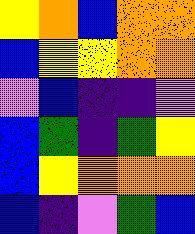[["yellow", "orange", "blue", "orange", "orange"], ["blue", "yellow", "yellow", "orange", "orange"], ["violet", "blue", "indigo", "indigo", "violet"], ["blue", "green", "indigo", "green", "yellow"], ["blue", "yellow", "orange", "orange", "orange"], ["blue", "indigo", "violet", "green", "blue"]]